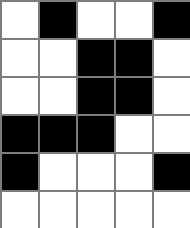[["white", "black", "white", "white", "black"], ["white", "white", "black", "black", "white"], ["white", "white", "black", "black", "white"], ["black", "black", "black", "white", "white"], ["black", "white", "white", "white", "black"], ["white", "white", "white", "white", "white"]]